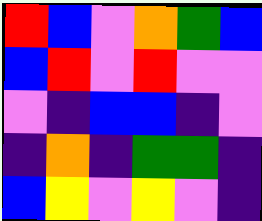[["red", "blue", "violet", "orange", "green", "blue"], ["blue", "red", "violet", "red", "violet", "violet"], ["violet", "indigo", "blue", "blue", "indigo", "violet"], ["indigo", "orange", "indigo", "green", "green", "indigo"], ["blue", "yellow", "violet", "yellow", "violet", "indigo"]]